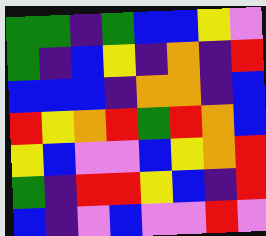[["green", "green", "indigo", "green", "blue", "blue", "yellow", "violet"], ["green", "indigo", "blue", "yellow", "indigo", "orange", "indigo", "red"], ["blue", "blue", "blue", "indigo", "orange", "orange", "indigo", "blue"], ["red", "yellow", "orange", "red", "green", "red", "orange", "blue"], ["yellow", "blue", "violet", "violet", "blue", "yellow", "orange", "red"], ["green", "indigo", "red", "red", "yellow", "blue", "indigo", "red"], ["blue", "indigo", "violet", "blue", "violet", "violet", "red", "violet"]]